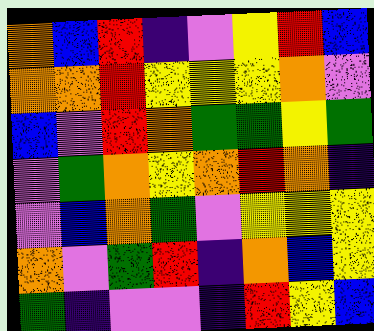[["orange", "blue", "red", "indigo", "violet", "yellow", "red", "blue"], ["orange", "orange", "red", "yellow", "yellow", "yellow", "orange", "violet"], ["blue", "violet", "red", "orange", "green", "green", "yellow", "green"], ["violet", "green", "orange", "yellow", "orange", "red", "orange", "indigo"], ["violet", "blue", "orange", "green", "violet", "yellow", "yellow", "yellow"], ["orange", "violet", "green", "red", "indigo", "orange", "blue", "yellow"], ["green", "indigo", "violet", "violet", "indigo", "red", "yellow", "blue"]]